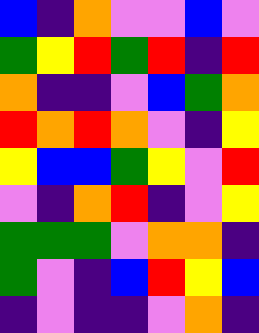[["blue", "indigo", "orange", "violet", "violet", "blue", "violet"], ["green", "yellow", "red", "green", "red", "indigo", "red"], ["orange", "indigo", "indigo", "violet", "blue", "green", "orange"], ["red", "orange", "red", "orange", "violet", "indigo", "yellow"], ["yellow", "blue", "blue", "green", "yellow", "violet", "red"], ["violet", "indigo", "orange", "red", "indigo", "violet", "yellow"], ["green", "green", "green", "violet", "orange", "orange", "indigo"], ["green", "violet", "indigo", "blue", "red", "yellow", "blue"], ["indigo", "violet", "indigo", "indigo", "violet", "orange", "indigo"]]